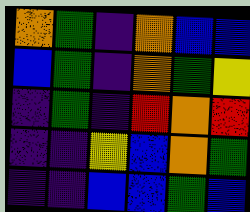[["orange", "green", "indigo", "orange", "blue", "blue"], ["blue", "green", "indigo", "orange", "green", "yellow"], ["indigo", "green", "indigo", "red", "orange", "red"], ["indigo", "indigo", "yellow", "blue", "orange", "green"], ["indigo", "indigo", "blue", "blue", "green", "blue"]]